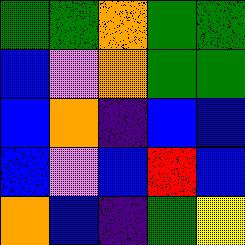[["green", "green", "orange", "green", "green"], ["blue", "violet", "orange", "green", "green"], ["blue", "orange", "indigo", "blue", "blue"], ["blue", "violet", "blue", "red", "blue"], ["orange", "blue", "indigo", "green", "yellow"]]